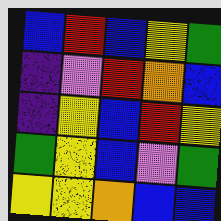[["blue", "red", "blue", "yellow", "green"], ["indigo", "violet", "red", "orange", "blue"], ["indigo", "yellow", "blue", "red", "yellow"], ["green", "yellow", "blue", "violet", "green"], ["yellow", "yellow", "orange", "blue", "blue"]]